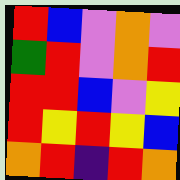[["red", "blue", "violet", "orange", "violet"], ["green", "red", "violet", "orange", "red"], ["red", "red", "blue", "violet", "yellow"], ["red", "yellow", "red", "yellow", "blue"], ["orange", "red", "indigo", "red", "orange"]]